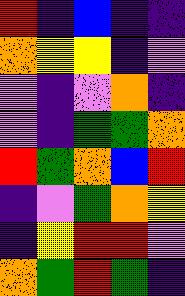[["red", "indigo", "blue", "indigo", "indigo"], ["orange", "yellow", "yellow", "indigo", "violet"], ["violet", "indigo", "violet", "orange", "indigo"], ["violet", "indigo", "green", "green", "orange"], ["red", "green", "orange", "blue", "red"], ["indigo", "violet", "green", "orange", "yellow"], ["indigo", "yellow", "red", "red", "violet"], ["orange", "green", "red", "green", "indigo"]]